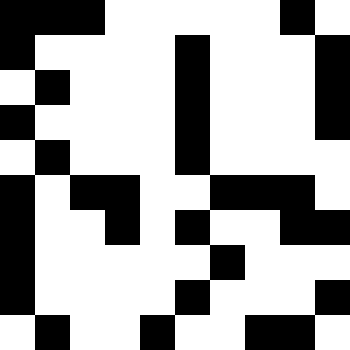[["black", "black", "black", "white", "white", "white", "white", "white", "black", "white"], ["black", "white", "white", "white", "white", "black", "white", "white", "white", "black"], ["white", "black", "white", "white", "white", "black", "white", "white", "white", "black"], ["black", "white", "white", "white", "white", "black", "white", "white", "white", "black"], ["white", "black", "white", "white", "white", "black", "white", "white", "white", "white"], ["black", "white", "black", "black", "white", "white", "black", "black", "black", "white"], ["black", "white", "white", "black", "white", "black", "white", "white", "black", "black"], ["black", "white", "white", "white", "white", "white", "black", "white", "white", "white"], ["black", "white", "white", "white", "white", "black", "white", "white", "white", "black"], ["white", "black", "white", "white", "black", "white", "white", "black", "black", "white"]]